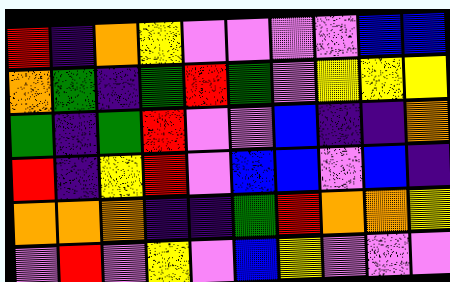[["red", "indigo", "orange", "yellow", "violet", "violet", "violet", "violet", "blue", "blue"], ["orange", "green", "indigo", "green", "red", "green", "violet", "yellow", "yellow", "yellow"], ["green", "indigo", "green", "red", "violet", "violet", "blue", "indigo", "indigo", "orange"], ["red", "indigo", "yellow", "red", "violet", "blue", "blue", "violet", "blue", "indigo"], ["orange", "orange", "orange", "indigo", "indigo", "green", "red", "orange", "orange", "yellow"], ["violet", "red", "violet", "yellow", "violet", "blue", "yellow", "violet", "violet", "violet"]]